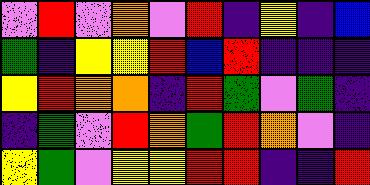[["violet", "red", "violet", "orange", "violet", "red", "indigo", "yellow", "indigo", "blue"], ["green", "indigo", "yellow", "yellow", "red", "blue", "red", "indigo", "indigo", "indigo"], ["yellow", "red", "orange", "orange", "indigo", "red", "green", "violet", "green", "indigo"], ["indigo", "green", "violet", "red", "orange", "green", "red", "orange", "violet", "indigo"], ["yellow", "green", "violet", "yellow", "yellow", "red", "red", "indigo", "indigo", "red"]]